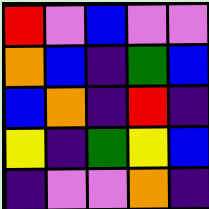[["red", "violet", "blue", "violet", "violet"], ["orange", "blue", "indigo", "green", "blue"], ["blue", "orange", "indigo", "red", "indigo"], ["yellow", "indigo", "green", "yellow", "blue"], ["indigo", "violet", "violet", "orange", "indigo"]]